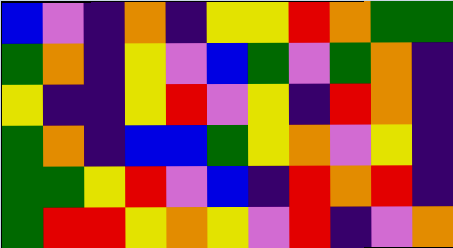[["blue", "violet", "indigo", "orange", "indigo", "yellow", "yellow", "red", "orange", "green", "green"], ["green", "orange", "indigo", "yellow", "violet", "blue", "green", "violet", "green", "orange", "indigo"], ["yellow", "indigo", "indigo", "yellow", "red", "violet", "yellow", "indigo", "red", "orange", "indigo"], ["green", "orange", "indigo", "blue", "blue", "green", "yellow", "orange", "violet", "yellow", "indigo"], ["green", "green", "yellow", "red", "violet", "blue", "indigo", "red", "orange", "red", "indigo"], ["green", "red", "red", "yellow", "orange", "yellow", "violet", "red", "indigo", "violet", "orange"]]